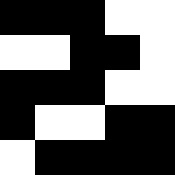[["black", "black", "black", "white", "white"], ["white", "white", "black", "black", "white"], ["black", "black", "black", "white", "white"], ["black", "white", "white", "black", "black"], ["white", "black", "black", "black", "black"]]